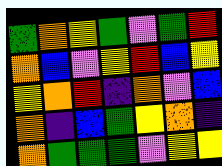[["green", "orange", "yellow", "green", "violet", "green", "red"], ["orange", "blue", "violet", "yellow", "red", "blue", "yellow"], ["yellow", "orange", "red", "indigo", "orange", "violet", "blue"], ["orange", "indigo", "blue", "green", "yellow", "orange", "indigo"], ["orange", "green", "green", "green", "violet", "yellow", "yellow"]]